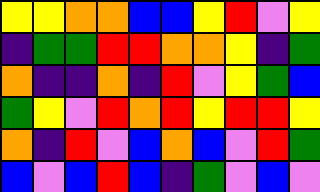[["yellow", "yellow", "orange", "orange", "blue", "blue", "yellow", "red", "violet", "yellow"], ["indigo", "green", "green", "red", "red", "orange", "orange", "yellow", "indigo", "green"], ["orange", "indigo", "indigo", "orange", "indigo", "red", "violet", "yellow", "green", "blue"], ["green", "yellow", "violet", "red", "orange", "red", "yellow", "red", "red", "yellow"], ["orange", "indigo", "red", "violet", "blue", "orange", "blue", "violet", "red", "green"], ["blue", "violet", "blue", "red", "blue", "indigo", "green", "violet", "blue", "violet"]]